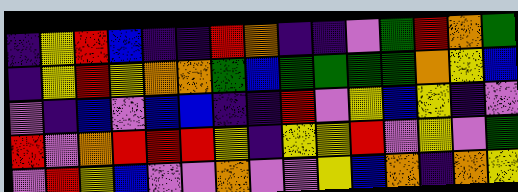[["indigo", "yellow", "red", "blue", "indigo", "indigo", "red", "orange", "indigo", "indigo", "violet", "green", "red", "orange", "green"], ["indigo", "yellow", "red", "yellow", "orange", "orange", "green", "blue", "green", "green", "green", "green", "orange", "yellow", "blue"], ["violet", "indigo", "blue", "violet", "blue", "blue", "indigo", "indigo", "red", "violet", "yellow", "blue", "yellow", "indigo", "violet"], ["red", "violet", "orange", "red", "red", "red", "yellow", "indigo", "yellow", "yellow", "red", "violet", "yellow", "violet", "green"], ["violet", "red", "yellow", "blue", "violet", "violet", "orange", "violet", "violet", "yellow", "blue", "orange", "indigo", "orange", "yellow"]]